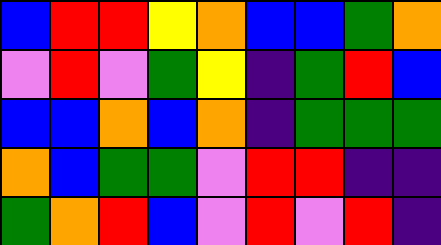[["blue", "red", "red", "yellow", "orange", "blue", "blue", "green", "orange"], ["violet", "red", "violet", "green", "yellow", "indigo", "green", "red", "blue"], ["blue", "blue", "orange", "blue", "orange", "indigo", "green", "green", "green"], ["orange", "blue", "green", "green", "violet", "red", "red", "indigo", "indigo"], ["green", "orange", "red", "blue", "violet", "red", "violet", "red", "indigo"]]